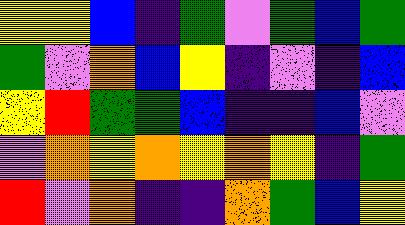[["yellow", "yellow", "blue", "indigo", "green", "violet", "green", "blue", "green"], ["green", "violet", "orange", "blue", "yellow", "indigo", "violet", "indigo", "blue"], ["yellow", "red", "green", "green", "blue", "indigo", "indigo", "blue", "violet"], ["violet", "orange", "yellow", "orange", "yellow", "orange", "yellow", "indigo", "green"], ["red", "violet", "orange", "indigo", "indigo", "orange", "green", "blue", "yellow"]]